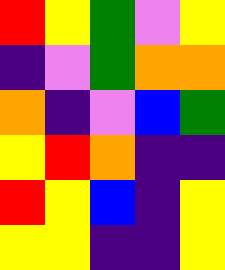[["red", "yellow", "green", "violet", "yellow"], ["indigo", "violet", "green", "orange", "orange"], ["orange", "indigo", "violet", "blue", "green"], ["yellow", "red", "orange", "indigo", "indigo"], ["red", "yellow", "blue", "indigo", "yellow"], ["yellow", "yellow", "indigo", "indigo", "yellow"]]